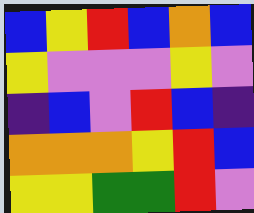[["blue", "yellow", "red", "blue", "orange", "blue"], ["yellow", "violet", "violet", "violet", "yellow", "violet"], ["indigo", "blue", "violet", "red", "blue", "indigo"], ["orange", "orange", "orange", "yellow", "red", "blue"], ["yellow", "yellow", "green", "green", "red", "violet"]]